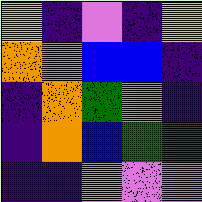[["yellow", "indigo", "violet", "indigo", "yellow"], ["orange", "orange", "blue", "blue", "indigo"], ["indigo", "orange", "green", "violet", "indigo"], ["indigo", "orange", "blue", "green", "green"], ["indigo", "indigo", "violet", "violet", "violet"]]